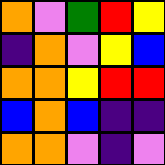[["orange", "violet", "green", "red", "yellow"], ["indigo", "orange", "violet", "yellow", "blue"], ["orange", "orange", "yellow", "red", "red"], ["blue", "orange", "blue", "indigo", "indigo"], ["orange", "orange", "violet", "indigo", "violet"]]